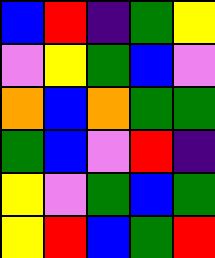[["blue", "red", "indigo", "green", "yellow"], ["violet", "yellow", "green", "blue", "violet"], ["orange", "blue", "orange", "green", "green"], ["green", "blue", "violet", "red", "indigo"], ["yellow", "violet", "green", "blue", "green"], ["yellow", "red", "blue", "green", "red"]]